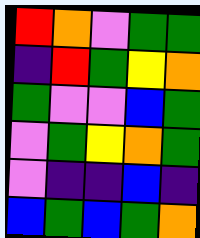[["red", "orange", "violet", "green", "green"], ["indigo", "red", "green", "yellow", "orange"], ["green", "violet", "violet", "blue", "green"], ["violet", "green", "yellow", "orange", "green"], ["violet", "indigo", "indigo", "blue", "indigo"], ["blue", "green", "blue", "green", "orange"]]